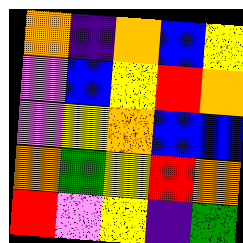[["orange", "indigo", "orange", "blue", "yellow"], ["violet", "blue", "yellow", "red", "orange"], ["violet", "yellow", "orange", "blue", "blue"], ["orange", "green", "yellow", "red", "orange"], ["red", "violet", "yellow", "indigo", "green"]]